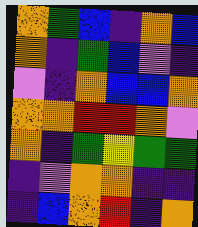[["orange", "green", "blue", "indigo", "orange", "blue"], ["orange", "indigo", "green", "blue", "violet", "indigo"], ["violet", "indigo", "orange", "blue", "blue", "orange"], ["orange", "orange", "red", "red", "orange", "violet"], ["orange", "indigo", "green", "yellow", "green", "green"], ["indigo", "violet", "orange", "orange", "indigo", "indigo"], ["indigo", "blue", "orange", "red", "indigo", "orange"]]